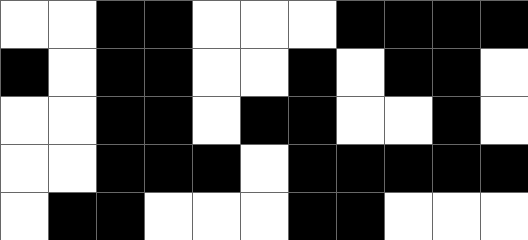[["white", "white", "black", "black", "white", "white", "white", "black", "black", "black", "black"], ["black", "white", "black", "black", "white", "white", "black", "white", "black", "black", "white"], ["white", "white", "black", "black", "white", "black", "black", "white", "white", "black", "white"], ["white", "white", "black", "black", "black", "white", "black", "black", "black", "black", "black"], ["white", "black", "black", "white", "white", "white", "black", "black", "white", "white", "white"]]